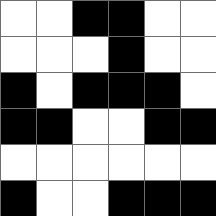[["white", "white", "black", "black", "white", "white"], ["white", "white", "white", "black", "white", "white"], ["black", "white", "black", "black", "black", "white"], ["black", "black", "white", "white", "black", "black"], ["white", "white", "white", "white", "white", "white"], ["black", "white", "white", "black", "black", "black"]]